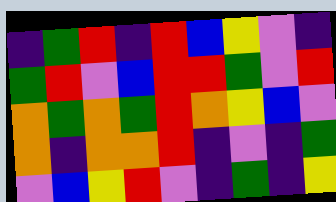[["indigo", "green", "red", "indigo", "red", "blue", "yellow", "violet", "indigo"], ["green", "red", "violet", "blue", "red", "red", "green", "violet", "red"], ["orange", "green", "orange", "green", "red", "orange", "yellow", "blue", "violet"], ["orange", "indigo", "orange", "orange", "red", "indigo", "violet", "indigo", "green"], ["violet", "blue", "yellow", "red", "violet", "indigo", "green", "indigo", "yellow"]]